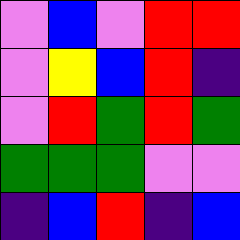[["violet", "blue", "violet", "red", "red"], ["violet", "yellow", "blue", "red", "indigo"], ["violet", "red", "green", "red", "green"], ["green", "green", "green", "violet", "violet"], ["indigo", "blue", "red", "indigo", "blue"]]